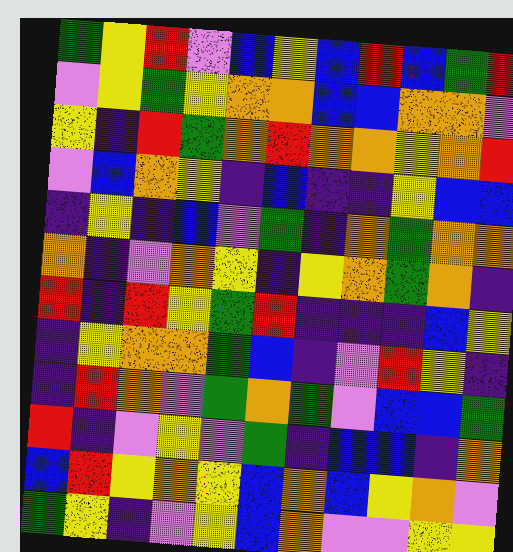[["green", "yellow", "red", "violet", "blue", "yellow", "blue", "red", "blue", "green", "red"], ["violet", "yellow", "green", "yellow", "orange", "orange", "blue", "blue", "orange", "orange", "violet"], ["yellow", "indigo", "red", "green", "orange", "red", "orange", "orange", "yellow", "orange", "red"], ["violet", "blue", "orange", "yellow", "indigo", "blue", "indigo", "indigo", "yellow", "blue", "blue"], ["indigo", "yellow", "indigo", "blue", "violet", "green", "indigo", "orange", "green", "orange", "orange"], ["orange", "indigo", "violet", "orange", "yellow", "indigo", "yellow", "orange", "green", "orange", "indigo"], ["red", "indigo", "red", "yellow", "green", "red", "indigo", "indigo", "indigo", "blue", "yellow"], ["indigo", "yellow", "orange", "orange", "green", "blue", "indigo", "violet", "red", "yellow", "indigo"], ["indigo", "red", "orange", "violet", "green", "orange", "green", "violet", "blue", "blue", "green"], ["red", "indigo", "violet", "yellow", "violet", "green", "indigo", "blue", "blue", "indigo", "orange"], ["blue", "red", "yellow", "orange", "yellow", "blue", "orange", "blue", "yellow", "orange", "violet"], ["green", "yellow", "indigo", "violet", "yellow", "blue", "orange", "violet", "violet", "yellow", "yellow"]]